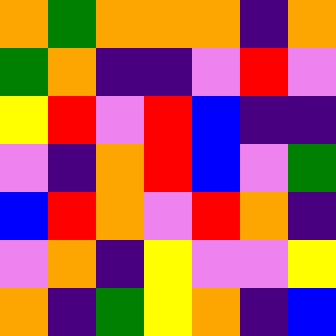[["orange", "green", "orange", "orange", "orange", "indigo", "orange"], ["green", "orange", "indigo", "indigo", "violet", "red", "violet"], ["yellow", "red", "violet", "red", "blue", "indigo", "indigo"], ["violet", "indigo", "orange", "red", "blue", "violet", "green"], ["blue", "red", "orange", "violet", "red", "orange", "indigo"], ["violet", "orange", "indigo", "yellow", "violet", "violet", "yellow"], ["orange", "indigo", "green", "yellow", "orange", "indigo", "blue"]]